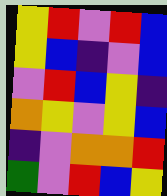[["yellow", "red", "violet", "red", "blue"], ["yellow", "blue", "indigo", "violet", "blue"], ["violet", "red", "blue", "yellow", "indigo"], ["orange", "yellow", "violet", "yellow", "blue"], ["indigo", "violet", "orange", "orange", "red"], ["green", "violet", "red", "blue", "yellow"]]